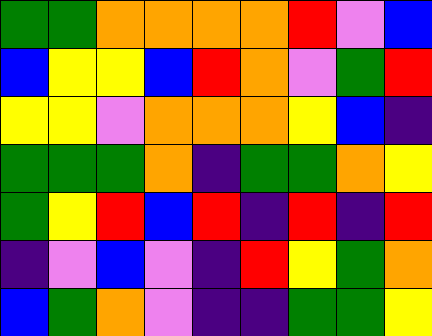[["green", "green", "orange", "orange", "orange", "orange", "red", "violet", "blue"], ["blue", "yellow", "yellow", "blue", "red", "orange", "violet", "green", "red"], ["yellow", "yellow", "violet", "orange", "orange", "orange", "yellow", "blue", "indigo"], ["green", "green", "green", "orange", "indigo", "green", "green", "orange", "yellow"], ["green", "yellow", "red", "blue", "red", "indigo", "red", "indigo", "red"], ["indigo", "violet", "blue", "violet", "indigo", "red", "yellow", "green", "orange"], ["blue", "green", "orange", "violet", "indigo", "indigo", "green", "green", "yellow"]]